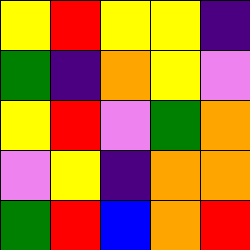[["yellow", "red", "yellow", "yellow", "indigo"], ["green", "indigo", "orange", "yellow", "violet"], ["yellow", "red", "violet", "green", "orange"], ["violet", "yellow", "indigo", "orange", "orange"], ["green", "red", "blue", "orange", "red"]]